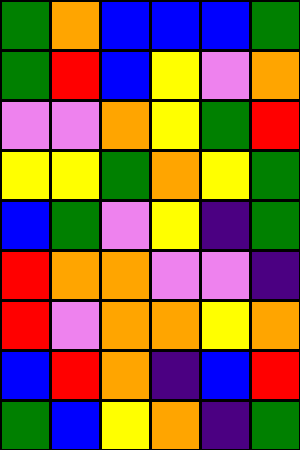[["green", "orange", "blue", "blue", "blue", "green"], ["green", "red", "blue", "yellow", "violet", "orange"], ["violet", "violet", "orange", "yellow", "green", "red"], ["yellow", "yellow", "green", "orange", "yellow", "green"], ["blue", "green", "violet", "yellow", "indigo", "green"], ["red", "orange", "orange", "violet", "violet", "indigo"], ["red", "violet", "orange", "orange", "yellow", "orange"], ["blue", "red", "orange", "indigo", "blue", "red"], ["green", "blue", "yellow", "orange", "indigo", "green"]]